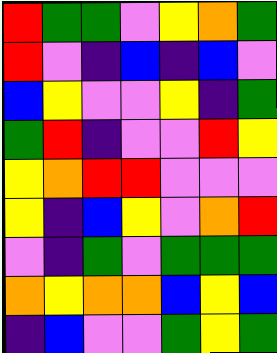[["red", "green", "green", "violet", "yellow", "orange", "green"], ["red", "violet", "indigo", "blue", "indigo", "blue", "violet"], ["blue", "yellow", "violet", "violet", "yellow", "indigo", "green"], ["green", "red", "indigo", "violet", "violet", "red", "yellow"], ["yellow", "orange", "red", "red", "violet", "violet", "violet"], ["yellow", "indigo", "blue", "yellow", "violet", "orange", "red"], ["violet", "indigo", "green", "violet", "green", "green", "green"], ["orange", "yellow", "orange", "orange", "blue", "yellow", "blue"], ["indigo", "blue", "violet", "violet", "green", "yellow", "green"]]